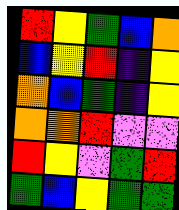[["red", "yellow", "green", "blue", "orange"], ["blue", "yellow", "red", "indigo", "yellow"], ["orange", "blue", "green", "indigo", "yellow"], ["orange", "orange", "red", "violet", "violet"], ["red", "yellow", "violet", "green", "red"], ["green", "blue", "yellow", "green", "green"]]